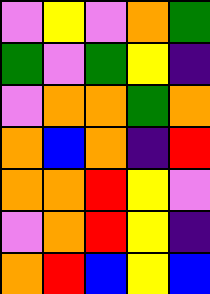[["violet", "yellow", "violet", "orange", "green"], ["green", "violet", "green", "yellow", "indigo"], ["violet", "orange", "orange", "green", "orange"], ["orange", "blue", "orange", "indigo", "red"], ["orange", "orange", "red", "yellow", "violet"], ["violet", "orange", "red", "yellow", "indigo"], ["orange", "red", "blue", "yellow", "blue"]]